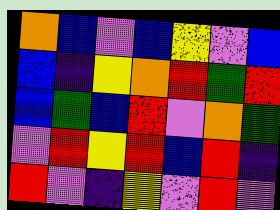[["orange", "blue", "violet", "blue", "yellow", "violet", "blue"], ["blue", "indigo", "yellow", "orange", "red", "green", "red"], ["blue", "green", "blue", "red", "violet", "orange", "green"], ["violet", "red", "yellow", "red", "blue", "red", "indigo"], ["red", "violet", "indigo", "yellow", "violet", "red", "violet"]]